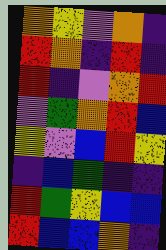[["orange", "yellow", "violet", "orange", "indigo"], ["red", "orange", "indigo", "red", "indigo"], ["red", "indigo", "violet", "orange", "red"], ["violet", "green", "orange", "red", "blue"], ["yellow", "violet", "blue", "red", "yellow"], ["indigo", "blue", "green", "indigo", "indigo"], ["red", "green", "yellow", "blue", "blue"], ["red", "blue", "blue", "orange", "indigo"]]